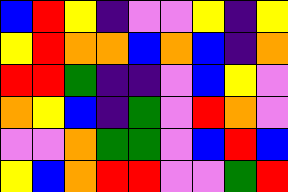[["blue", "red", "yellow", "indigo", "violet", "violet", "yellow", "indigo", "yellow"], ["yellow", "red", "orange", "orange", "blue", "orange", "blue", "indigo", "orange"], ["red", "red", "green", "indigo", "indigo", "violet", "blue", "yellow", "violet"], ["orange", "yellow", "blue", "indigo", "green", "violet", "red", "orange", "violet"], ["violet", "violet", "orange", "green", "green", "violet", "blue", "red", "blue"], ["yellow", "blue", "orange", "red", "red", "violet", "violet", "green", "red"]]